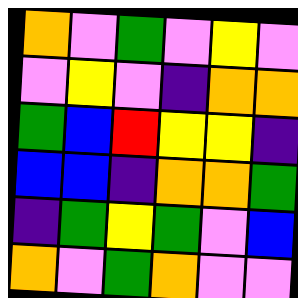[["orange", "violet", "green", "violet", "yellow", "violet"], ["violet", "yellow", "violet", "indigo", "orange", "orange"], ["green", "blue", "red", "yellow", "yellow", "indigo"], ["blue", "blue", "indigo", "orange", "orange", "green"], ["indigo", "green", "yellow", "green", "violet", "blue"], ["orange", "violet", "green", "orange", "violet", "violet"]]